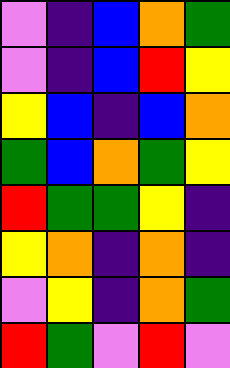[["violet", "indigo", "blue", "orange", "green"], ["violet", "indigo", "blue", "red", "yellow"], ["yellow", "blue", "indigo", "blue", "orange"], ["green", "blue", "orange", "green", "yellow"], ["red", "green", "green", "yellow", "indigo"], ["yellow", "orange", "indigo", "orange", "indigo"], ["violet", "yellow", "indigo", "orange", "green"], ["red", "green", "violet", "red", "violet"]]